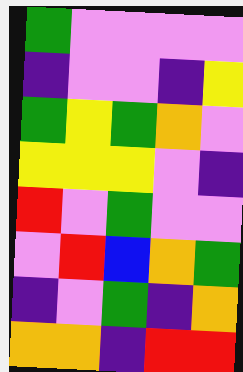[["green", "violet", "violet", "violet", "violet"], ["indigo", "violet", "violet", "indigo", "yellow"], ["green", "yellow", "green", "orange", "violet"], ["yellow", "yellow", "yellow", "violet", "indigo"], ["red", "violet", "green", "violet", "violet"], ["violet", "red", "blue", "orange", "green"], ["indigo", "violet", "green", "indigo", "orange"], ["orange", "orange", "indigo", "red", "red"]]